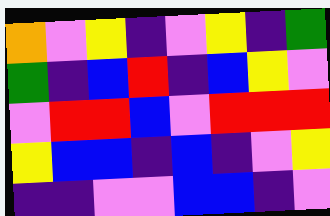[["orange", "violet", "yellow", "indigo", "violet", "yellow", "indigo", "green"], ["green", "indigo", "blue", "red", "indigo", "blue", "yellow", "violet"], ["violet", "red", "red", "blue", "violet", "red", "red", "red"], ["yellow", "blue", "blue", "indigo", "blue", "indigo", "violet", "yellow"], ["indigo", "indigo", "violet", "violet", "blue", "blue", "indigo", "violet"]]